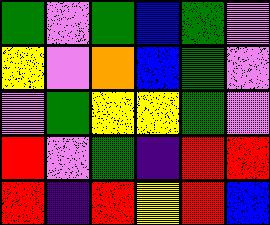[["green", "violet", "green", "blue", "green", "violet"], ["yellow", "violet", "orange", "blue", "green", "violet"], ["violet", "green", "yellow", "yellow", "green", "violet"], ["red", "violet", "green", "indigo", "red", "red"], ["red", "indigo", "red", "yellow", "red", "blue"]]